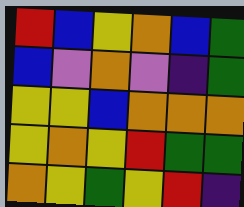[["red", "blue", "yellow", "orange", "blue", "green"], ["blue", "violet", "orange", "violet", "indigo", "green"], ["yellow", "yellow", "blue", "orange", "orange", "orange"], ["yellow", "orange", "yellow", "red", "green", "green"], ["orange", "yellow", "green", "yellow", "red", "indigo"]]